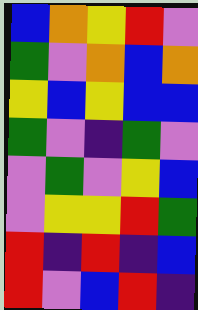[["blue", "orange", "yellow", "red", "violet"], ["green", "violet", "orange", "blue", "orange"], ["yellow", "blue", "yellow", "blue", "blue"], ["green", "violet", "indigo", "green", "violet"], ["violet", "green", "violet", "yellow", "blue"], ["violet", "yellow", "yellow", "red", "green"], ["red", "indigo", "red", "indigo", "blue"], ["red", "violet", "blue", "red", "indigo"]]